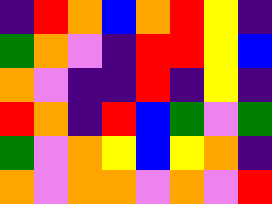[["indigo", "red", "orange", "blue", "orange", "red", "yellow", "indigo"], ["green", "orange", "violet", "indigo", "red", "red", "yellow", "blue"], ["orange", "violet", "indigo", "indigo", "red", "indigo", "yellow", "indigo"], ["red", "orange", "indigo", "red", "blue", "green", "violet", "green"], ["green", "violet", "orange", "yellow", "blue", "yellow", "orange", "indigo"], ["orange", "violet", "orange", "orange", "violet", "orange", "violet", "red"]]